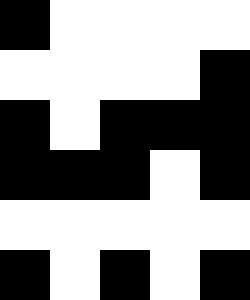[["black", "white", "white", "white", "white"], ["white", "white", "white", "white", "black"], ["black", "white", "black", "black", "black"], ["black", "black", "black", "white", "black"], ["white", "white", "white", "white", "white"], ["black", "white", "black", "white", "black"]]